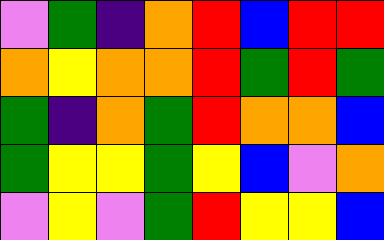[["violet", "green", "indigo", "orange", "red", "blue", "red", "red"], ["orange", "yellow", "orange", "orange", "red", "green", "red", "green"], ["green", "indigo", "orange", "green", "red", "orange", "orange", "blue"], ["green", "yellow", "yellow", "green", "yellow", "blue", "violet", "orange"], ["violet", "yellow", "violet", "green", "red", "yellow", "yellow", "blue"]]